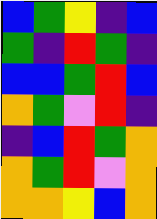[["blue", "green", "yellow", "indigo", "blue"], ["green", "indigo", "red", "green", "indigo"], ["blue", "blue", "green", "red", "blue"], ["orange", "green", "violet", "red", "indigo"], ["indigo", "blue", "red", "green", "orange"], ["orange", "green", "red", "violet", "orange"], ["orange", "orange", "yellow", "blue", "orange"]]